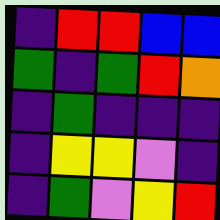[["indigo", "red", "red", "blue", "blue"], ["green", "indigo", "green", "red", "orange"], ["indigo", "green", "indigo", "indigo", "indigo"], ["indigo", "yellow", "yellow", "violet", "indigo"], ["indigo", "green", "violet", "yellow", "red"]]